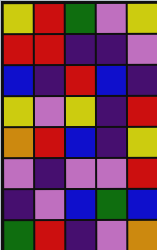[["yellow", "red", "green", "violet", "yellow"], ["red", "red", "indigo", "indigo", "violet"], ["blue", "indigo", "red", "blue", "indigo"], ["yellow", "violet", "yellow", "indigo", "red"], ["orange", "red", "blue", "indigo", "yellow"], ["violet", "indigo", "violet", "violet", "red"], ["indigo", "violet", "blue", "green", "blue"], ["green", "red", "indigo", "violet", "orange"]]